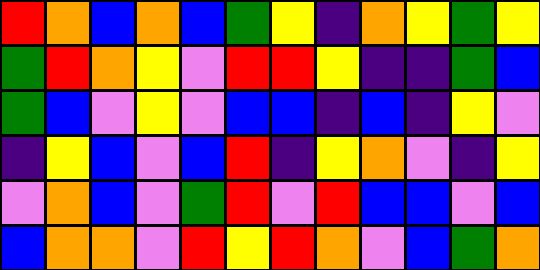[["red", "orange", "blue", "orange", "blue", "green", "yellow", "indigo", "orange", "yellow", "green", "yellow"], ["green", "red", "orange", "yellow", "violet", "red", "red", "yellow", "indigo", "indigo", "green", "blue"], ["green", "blue", "violet", "yellow", "violet", "blue", "blue", "indigo", "blue", "indigo", "yellow", "violet"], ["indigo", "yellow", "blue", "violet", "blue", "red", "indigo", "yellow", "orange", "violet", "indigo", "yellow"], ["violet", "orange", "blue", "violet", "green", "red", "violet", "red", "blue", "blue", "violet", "blue"], ["blue", "orange", "orange", "violet", "red", "yellow", "red", "orange", "violet", "blue", "green", "orange"]]